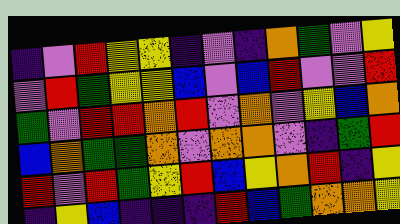[["indigo", "violet", "red", "yellow", "yellow", "indigo", "violet", "indigo", "orange", "green", "violet", "yellow"], ["violet", "red", "green", "yellow", "yellow", "blue", "violet", "blue", "red", "violet", "violet", "red"], ["green", "violet", "red", "red", "orange", "red", "violet", "orange", "violet", "yellow", "blue", "orange"], ["blue", "orange", "green", "green", "orange", "violet", "orange", "orange", "violet", "indigo", "green", "red"], ["red", "violet", "red", "green", "yellow", "red", "blue", "yellow", "orange", "red", "indigo", "yellow"], ["indigo", "yellow", "blue", "indigo", "indigo", "indigo", "red", "blue", "green", "orange", "orange", "yellow"]]